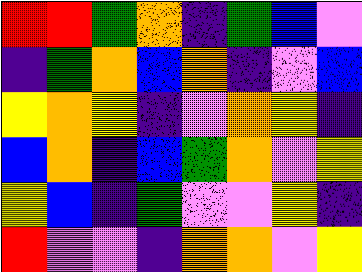[["red", "red", "green", "orange", "indigo", "green", "blue", "violet"], ["indigo", "green", "orange", "blue", "orange", "indigo", "violet", "blue"], ["yellow", "orange", "yellow", "indigo", "violet", "orange", "yellow", "indigo"], ["blue", "orange", "indigo", "blue", "green", "orange", "violet", "yellow"], ["yellow", "blue", "indigo", "green", "violet", "violet", "yellow", "indigo"], ["red", "violet", "violet", "indigo", "orange", "orange", "violet", "yellow"]]